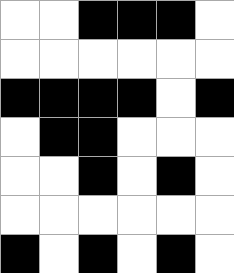[["white", "white", "black", "black", "black", "white"], ["white", "white", "white", "white", "white", "white"], ["black", "black", "black", "black", "white", "black"], ["white", "black", "black", "white", "white", "white"], ["white", "white", "black", "white", "black", "white"], ["white", "white", "white", "white", "white", "white"], ["black", "white", "black", "white", "black", "white"]]